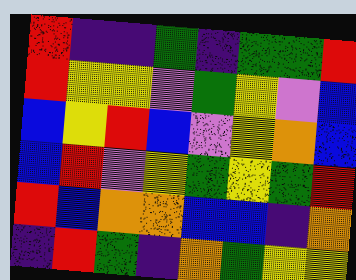[["red", "indigo", "indigo", "green", "indigo", "green", "green", "red"], ["red", "yellow", "yellow", "violet", "green", "yellow", "violet", "blue"], ["blue", "yellow", "red", "blue", "violet", "yellow", "orange", "blue"], ["blue", "red", "violet", "yellow", "green", "yellow", "green", "red"], ["red", "blue", "orange", "orange", "blue", "blue", "indigo", "orange"], ["indigo", "red", "green", "indigo", "orange", "green", "yellow", "yellow"]]